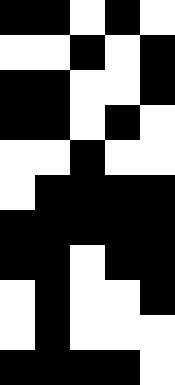[["black", "black", "white", "black", "white"], ["white", "white", "black", "white", "black"], ["black", "black", "white", "white", "black"], ["black", "black", "white", "black", "white"], ["white", "white", "black", "white", "white"], ["white", "black", "black", "black", "black"], ["black", "black", "black", "black", "black"], ["black", "black", "white", "black", "black"], ["white", "black", "white", "white", "black"], ["white", "black", "white", "white", "white"], ["black", "black", "black", "black", "white"]]